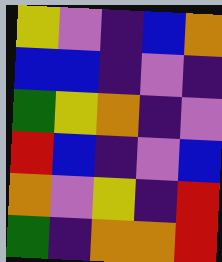[["yellow", "violet", "indigo", "blue", "orange"], ["blue", "blue", "indigo", "violet", "indigo"], ["green", "yellow", "orange", "indigo", "violet"], ["red", "blue", "indigo", "violet", "blue"], ["orange", "violet", "yellow", "indigo", "red"], ["green", "indigo", "orange", "orange", "red"]]